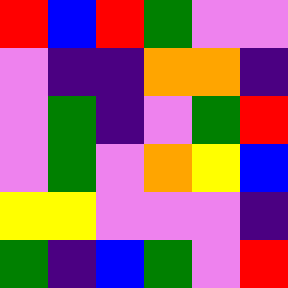[["red", "blue", "red", "green", "violet", "violet"], ["violet", "indigo", "indigo", "orange", "orange", "indigo"], ["violet", "green", "indigo", "violet", "green", "red"], ["violet", "green", "violet", "orange", "yellow", "blue"], ["yellow", "yellow", "violet", "violet", "violet", "indigo"], ["green", "indigo", "blue", "green", "violet", "red"]]